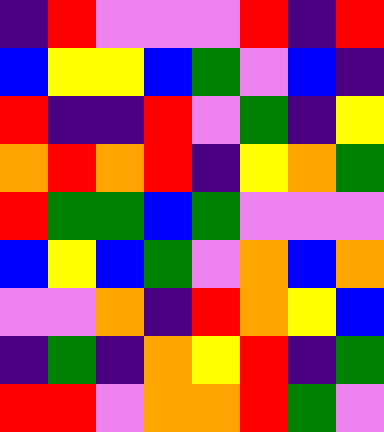[["indigo", "red", "violet", "violet", "violet", "red", "indigo", "red"], ["blue", "yellow", "yellow", "blue", "green", "violet", "blue", "indigo"], ["red", "indigo", "indigo", "red", "violet", "green", "indigo", "yellow"], ["orange", "red", "orange", "red", "indigo", "yellow", "orange", "green"], ["red", "green", "green", "blue", "green", "violet", "violet", "violet"], ["blue", "yellow", "blue", "green", "violet", "orange", "blue", "orange"], ["violet", "violet", "orange", "indigo", "red", "orange", "yellow", "blue"], ["indigo", "green", "indigo", "orange", "yellow", "red", "indigo", "green"], ["red", "red", "violet", "orange", "orange", "red", "green", "violet"]]